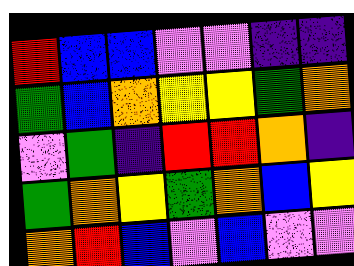[["red", "blue", "blue", "violet", "violet", "indigo", "indigo"], ["green", "blue", "orange", "yellow", "yellow", "green", "orange"], ["violet", "green", "indigo", "red", "red", "orange", "indigo"], ["green", "orange", "yellow", "green", "orange", "blue", "yellow"], ["orange", "red", "blue", "violet", "blue", "violet", "violet"]]